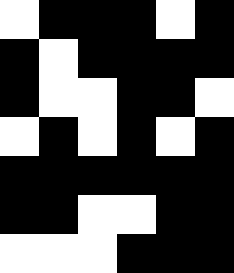[["white", "black", "black", "black", "white", "black"], ["black", "white", "black", "black", "black", "black"], ["black", "white", "white", "black", "black", "white"], ["white", "black", "white", "black", "white", "black"], ["black", "black", "black", "black", "black", "black"], ["black", "black", "white", "white", "black", "black"], ["white", "white", "white", "black", "black", "black"]]